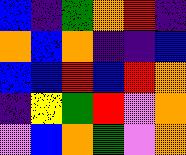[["blue", "indigo", "green", "orange", "red", "indigo"], ["orange", "blue", "orange", "indigo", "indigo", "blue"], ["blue", "blue", "red", "blue", "red", "orange"], ["indigo", "yellow", "green", "red", "violet", "orange"], ["violet", "blue", "orange", "green", "violet", "orange"]]